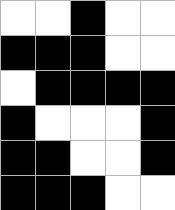[["white", "white", "black", "white", "white"], ["black", "black", "black", "white", "white"], ["white", "black", "black", "black", "black"], ["black", "white", "white", "white", "black"], ["black", "black", "white", "white", "black"], ["black", "black", "black", "white", "white"]]